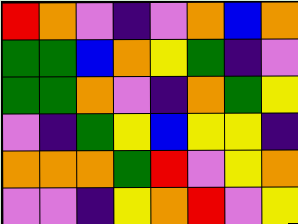[["red", "orange", "violet", "indigo", "violet", "orange", "blue", "orange"], ["green", "green", "blue", "orange", "yellow", "green", "indigo", "violet"], ["green", "green", "orange", "violet", "indigo", "orange", "green", "yellow"], ["violet", "indigo", "green", "yellow", "blue", "yellow", "yellow", "indigo"], ["orange", "orange", "orange", "green", "red", "violet", "yellow", "orange"], ["violet", "violet", "indigo", "yellow", "orange", "red", "violet", "yellow"]]